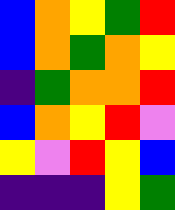[["blue", "orange", "yellow", "green", "red"], ["blue", "orange", "green", "orange", "yellow"], ["indigo", "green", "orange", "orange", "red"], ["blue", "orange", "yellow", "red", "violet"], ["yellow", "violet", "red", "yellow", "blue"], ["indigo", "indigo", "indigo", "yellow", "green"]]